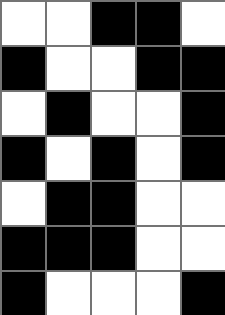[["white", "white", "black", "black", "white"], ["black", "white", "white", "black", "black"], ["white", "black", "white", "white", "black"], ["black", "white", "black", "white", "black"], ["white", "black", "black", "white", "white"], ["black", "black", "black", "white", "white"], ["black", "white", "white", "white", "black"]]